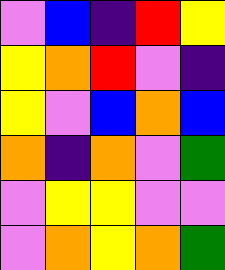[["violet", "blue", "indigo", "red", "yellow"], ["yellow", "orange", "red", "violet", "indigo"], ["yellow", "violet", "blue", "orange", "blue"], ["orange", "indigo", "orange", "violet", "green"], ["violet", "yellow", "yellow", "violet", "violet"], ["violet", "orange", "yellow", "orange", "green"]]